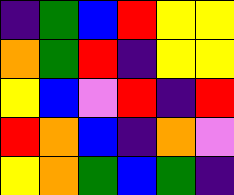[["indigo", "green", "blue", "red", "yellow", "yellow"], ["orange", "green", "red", "indigo", "yellow", "yellow"], ["yellow", "blue", "violet", "red", "indigo", "red"], ["red", "orange", "blue", "indigo", "orange", "violet"], ["yellow", "orange", "green", "blue", "green", "indigo"]]